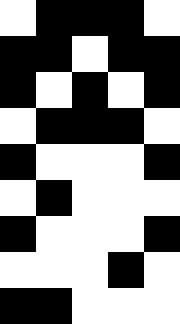[["white", "black", "black", "black", "white"], ["black", "black", "white", "black", "black"], ["black", "white", "black", "white", "black"], ["white", "black", "black", "black", "white"], ["black", "white", "white", "white", "black"], ["white", "black", "white", "white", "white"], ["black", "white", "white", "white", "black"], ["white", "white", "white", "black", "white"], ["black", "black", "white", "white", "white"]]